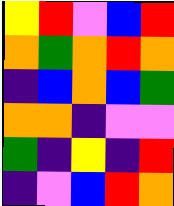[["yellow", "red", "violet", "blue", "red"], ["orange", "green", "orange", "red", "orange"], ["indigo", "blue", "orange", "blue", "green"], ["orange", "orange", "indigo", "violet", "violet"], ["green", "indigo", "yellow", "indigo", "red"], ["indigo", "violet", "blue", "red", "orange"]]